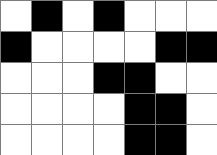[["white", "black", "white", "black", "white", "white", "white"], ["black", "white", "white", "white", "white", "black", "black"], ["white", "white", "white", "black", "black", "white", "white"], ["white", "white", "white", "white", "black", "black", "white"], ["white", "white", "white", "white", "black", "black", "white"]]